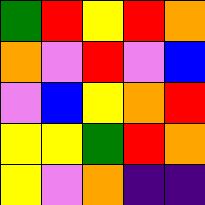[["green", "red", "yellow", "red", "orange"], ["orange", "violet", "red", "violet", "blue"], ["violet", "blue", "yellow", "orange", "red"], ["yellow", "yellow", "green", "red", "orange"], ["yellow", "violet", "orange", "indigo", "indigo"]]